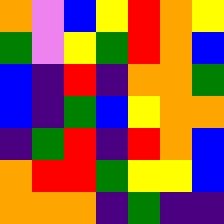[["orange", "violet", "blue", "yellow", "red", "orange", "yellow"], ["green", "violet", "yellow", "green", "red", "orange", "blue"], ["blue", "indigo", "red", "indigo", "orange", "orange", "green"], ["blue", "indigo", "green", "blue", "yellow", "orange", "orange"], ["indigo", "green", "red", "indigo", "red", "orange", "blue"], ["orange", "red", "red", "green", "yellow", "yellow", "blue"], ["orange", "orange", "orange", "indigo", "green", "indigo", "indigo"]]